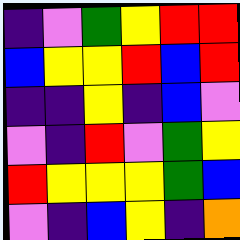[["indigo", "violet", "green", "yellow", "red", "red"], ["blue", "yellow", "yellow", "red", "blue", "red"], ["indigo", "indigo", "yellow", "indigo", "blue", "violet"], ["violet", "indigo", "red", "violet", "green", "yellow"], ["red", "yellow", "yellow", "yellow", "green", "blue"], ["violet", "indigo", "blue", "yellow", "indigo", "orange"]]